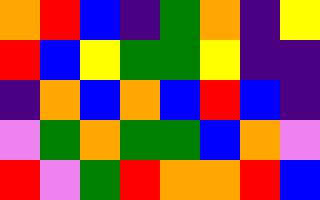[["orange", "red", "blue", "indigo", "green", "orange", "indigo", "yellow"], ["red", "blue", "yellow", "green", "green", "yellow", "indigo", "indigo"], ["indigo", "orange", "blue", "orange", "blue", "red", "blue", "indigo"], ["violet", "green", "orange", "green", "green", "blue", "orange", "violet"], ["red", "violet", "green", "red", "orange", "orange", "red", "blue"]]